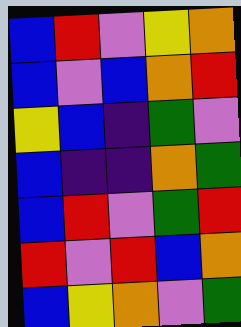[["blue", "red", "violet", "yellow", "orange"], ["blue", "violet", "blue", "orange", "red"], ["yellow", "blue", "indigo", "green", "violet"], ["blue", "indigo", "indigo", "orange", "green"], ["blue", "red", "violet", "green", "red"], ["red", "violet", "red", "blue", "orange"], ["blue", "yellow", "orange", "violet", "green"]]